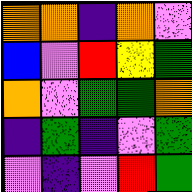[["orange", "orange", "indigo", "orange", "violet"], ["blue", "violet", "red", "yellow", "green"], ["orange", "violet", "green", "green", "orange"], ["indigo", "green", "indigo", "violet", "green"], ["violet", "indigo", "violet", "red", "green"]]